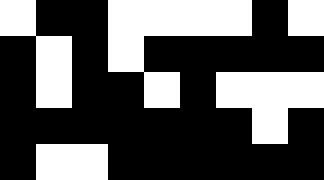[["white", "black", "black", "white", "white", "white", "white", "black", "white"], ["black", "white", "black", "white", "black", "black", "black", "black", "black"], ["black", "white", "black", "black", "white", "black", "white", "white", "white"], ["black", "black", "black", "black", "black", "black", "black", "white", "black"], ["black", "white", "white", "black", "black", "black", "black", "black", "black"]]